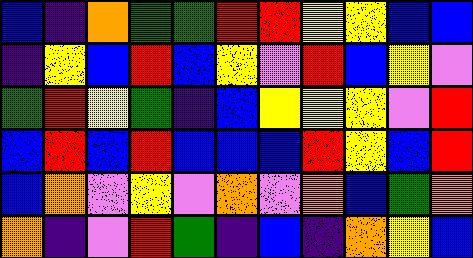[["blue", "indigo", "orange", "green", "green", "red", "red", "yellow", "yellow", "blue", "blue"], ["indigo", "yellow", "blue", "red", "blue", "yellow", "violet", "red", "blue", "yellow", "violet"], ["green", "red", "yellow", "green", "indigo", "blue", "yellow", "yellow", "yellow", "violet", "red"], ["blue", "red", "blue", "red", "blue", "blue", "blue", "red", "yellow", "blue", "red"], ["blue", "orange", "violet", "yellow", "violet", "orange", "violet", "orange", "blue", "green", "orange"], ["orange", "indigo", "violet", "red", "green", "indigo", "blue", "indigo", "orange", "yellow", "blue"]]